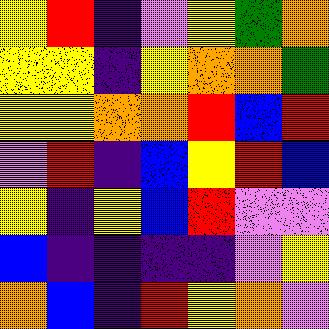[["yellow", "red", "indigo", "violet", "yellow", "green", "orange"], ["yellow", "yellow", "indigo", "yellow", "orange", "orange", "green"], ["yellow", "yellow", "orange", "orange", "red", "blue", "red"], ["violet", "red", "indigo", "blue", "yellow", "red", "blue"], ["yellow", "indigo", "yellow", "blue", "red", "violet", "violet"], ["blue", "indigo", "indigo", "indigo", "indigo", "violet", "yellow"], ["orange", "blue", "indigo", "red", "yellow", "orange", "violet"]]